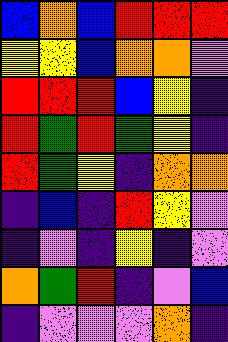[["blue", "orange", "blue", "red", "red", "red"], ["yellow", "yellow", "blue", "orange", "orange", "violet"], ["red", "red", "red", "blue", "yellow", "indigo"], ["red", "green", "red", "green", "yellow", "indigo"], ["red", "green", "yellow", "indigo", "orange", "orange"], ["indigo", "blue", "indigo", "red", "yellow", "violet"], ["indigo", "violet", "indigo", "yellow", "indigo", "violet"], ["orange", "green", "red", "indigo", "violet", "blue"], ["indigo", "violet", "violet", "violet", "orange", "indigo"]]